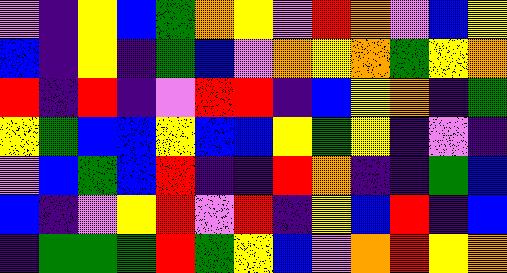[["violet", "indigo", "yellow", "blue", "green", "orange", "yellow", "violet", "red", "orange", "violet", "blue", "yellow"], ["blue", "indigo", "yellow", "indigo", "green", "blue", "violet", "orange", "yellow", "orange", "green", "yellow", "orange"], ["red", "indigo", "red", "indigo", "violet", "red", "red", "indigo", "blue", "yellow", "orange", "indigo", "green"], ["yellow", "green", "blue", "blue", "yellow", "blue", "blue", "yellow", "green", "yellow", "indigo", "violet", "indigo"], ["violet", "blue", "green", "blue", "red", "indigo", "indigo", "red", "orange", "indigo", "indigo", "green", "blue"], ["blue", "indigo", "violet", "yellow", "red", "violet", "red", "indigo", "yellow", "blue", "red", "indigo", "blue"], ["indigo", "green", "green", "green", "red", "green", "yellow", "blue", "violet", "orange", "red", "yellow", "orange"]]